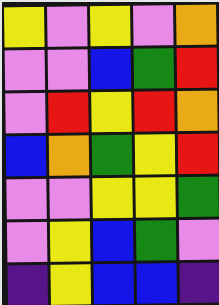[["yellow", "violet", "yellow", "violet", "orange"], ["violet", "violet", "blue", "green", "red"], ["violet", "red", "yellow", "red", "orange"], ["blue", "orange", "green", "yellow", "red"], ["violet", "violet", "yellow", "yellow", "green"], ["violet", "yellow", "blue", "green", "violet"], ["indigo", "yellow", "blue", "blue", "indigo"]]